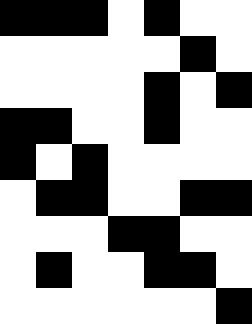[["black", "black", "black", "white", "black", "white", "white"], ["white", "white", "white", "white", "white", "black", "white"], ["white", "white", "white", "white", "black", "white", "black"], ["black", "black", "white", "white", "black", "white", "white"], ["black", "white", "black", "white", "white", "white", "white"], ["white", "black", "black", "white", "white", "black", "black"], ["white", "white", "white", "black", "black", "white", "white"], ["white", "black", "white", "white", "black", "black", "white"], ["white", "white", "white", "white", "white", "white", "black"]]